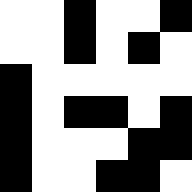[["white", "white", "black", "white", "white", "black"], ["white", "white", "black", "white", "black", "white"], ["black", "white", "white", "white", "white", "white"], ["black", "white", "black", "black", "white", "black"], ["black", "white", "white", "white", "black", "black"], ["black", "white", "white", "black", "black", "white"]]